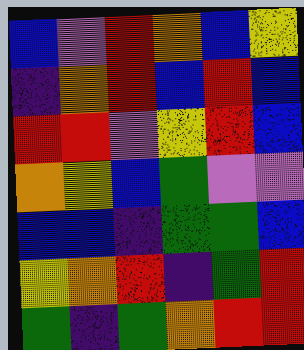[["blue", "violet", "red", "orange", "blue", "yellow"], ["indigo", "orange", "red", "blue", "red", "blue"], ["red", "red", "violet", "yellow", "red", "blue"], ["orange", "yellow", "blue", "green", "violet", "violet"], ["blue", "blue", "indigo", "green", "green", "blue"], ["yellow", "orange", "red", "indigo", "green", "red"], ["green", "indigo", "green", "orange", "red", "red"]]